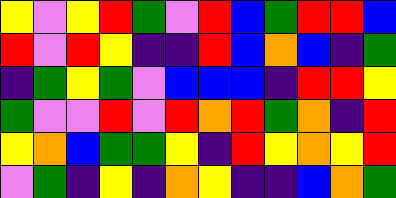[["yellow", "violet", "yellow", "red", "green", "violet", "red", "blue", "green", "red", "red", "blue"], ["red", "violet", "red", "yellow", "indigo", "indigo", "red", "blue", "orange", "blue", "indigo", "green"], ["indigo", "green", "yellow", "green", "violet", "blue", "blue", "blue", "indigo", "red", "red", "yellow"], ["green", "violet", "violet", "red", "violet", "red", "orange", "red", "green", "orange", "indigo", "red"], ["yellow", "orange", "blue", "green", "green", "yellow", "indigo", "red", "yellow", "orange", "yellow", "red"], ["violet", "green", "indigo", "yellow", "indigo", "orange", "yellow", "indigo", "indigo", "blue", "orange", "green"]]